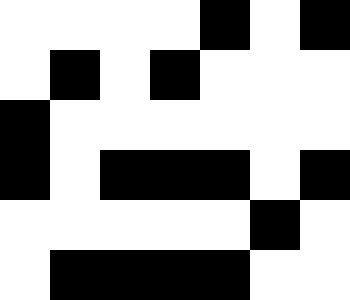[["white", "white", "white", "white", "black", "white", "black"], ["white", "black", "white", "black", "white", "white", "white"], ["black", "white", "white", "white", "white", "white", "white"], ["black", "white", "black", "black", "black", "white", "black"], ["white", "white", "white", "white", "white", "black", "white"], ["white", "black", "black", "black", "black", "white", "white"]]